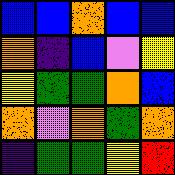[["blue", "blue", "orange", "blue", "blue"], ["orange", "indigo", "blue", "violet", "yellow"], ["yellow", "green", "green", "orange", "blue"], ["orange", "violet", "orange", "green", "orange"], ["indigo", "green", "green", "yellow", "red"]]